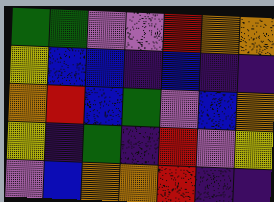[["green", "green", "violet", "violet", "red", "orange", "orange"], ["yellow", "blue", "blue", "indigo", "blue", "indigo", "indigo"], ["orange", "red", "blue", "green", "violet", "blue", "orange"], ["yellow", "indigo", "green", "indigo", "red", "violet", "yellow"], ["violet", "blue", "orange", "orange", "red", "indigo", "indigo"]]